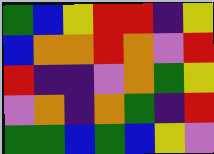[["green", "blue", "yellow", "red", "red", "indigo", "yellow"], ["blue", "orange", "orange", "red", "orange", "violet", "red"], ["red", "indigo", "indigo", "violet", "orange", "green", "yellow"], ["violet", "orange", "indigo", "orange", "green", "indigo", "red"], ["green", "green", "blue", "green", "blue", "yellow", "violet"]]